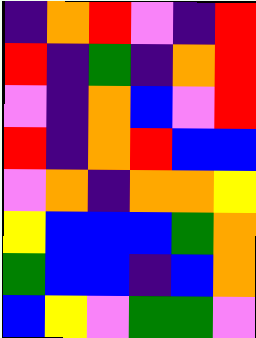[["indigo", "orange", "red", "violet", "indigo", "red"], ["red", "indigo", "green", "indigo", "orange", "red"], ["violet", "indigo", "orange", "blue", "violet", "red"], ["red", "indigo", "orange", "red", "blue", "blue"], ["violet", "orange", "indigo", "orange", "orange", "yellow"], ["yellow", "blue", "blue", "blue", "green", "orange"], ["green", "blue", "blue", "indigo", "blue", "orange"], ["blue", "yellow", "violet", "green", "green", "violet"]]